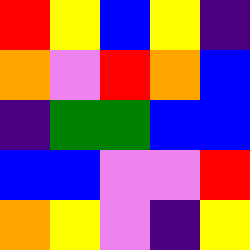[["red", "yellow", "blue", "yellow", "indigo"], ["orange", "violet", "red", "orange", "blue"], ["indigo", "green", "green", "blue", "blue"], ["blue", "blue", "violet", "violet", "red"], ["orange", "yellow", "violet", "indigo", "yellow"]]